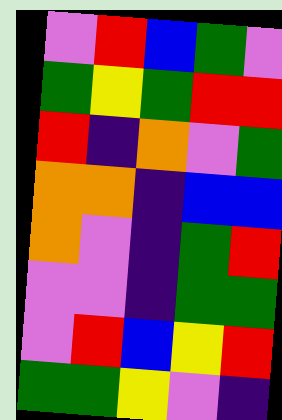[["violet", "red", "blue", "green", "violet"], ["green", "yellow", "green", "red", "red"], ["red", "indigo", "orange", "violet", "green"], ["orange", "orange", "indigo", "blue", "blue"], ["orange", "violet", "indigo", "green", "red"], ["violet", "violet", "indigo", "green", "green"], ["violet", "red", "blue", "yellow", "red"], ["green", "green", "yellow", "violet", "indigo"]]